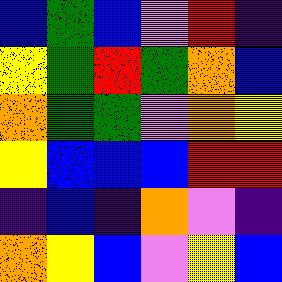[["blue", "green", "blue", "violet", "red", "indigo"], ["yellow", "green", "red", "green", "orange", "blue"], ["orange", "green", "green", "violet", "orange", "yellow"], ["yellow", "blue", "blue", "blue", "red", "red"], ["indigo", "blue", "indigo", "orange", "violet", "indigo"], ["orange", "yellow", "blue", "violet", "yellow", "blue"]]